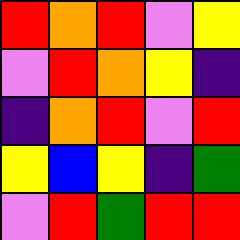[["red", "orange", "red", "violet", "yellow"], ["violet", "red", "orange", "yellow", "indigo"], ["indigo", "orange", "red", "violet", "red"], ["yellow", "blue", "yellow", "indigo", "green"], ["violet", "red", "green", "red", "red"]]